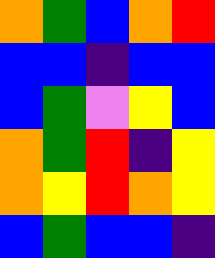[["orange", "green", "blue", "orange", "red"], ["blue", "blue", "indigo", "blue", "blue"], ["blue", "green", "violet", "yellow", "blue"], ["orange", "green", "red", "indigo", "yellow"], ["orange", "yellow", "red", "orange", "yellow"], ["blue", "green", "blue", "blue", "indigo"]]